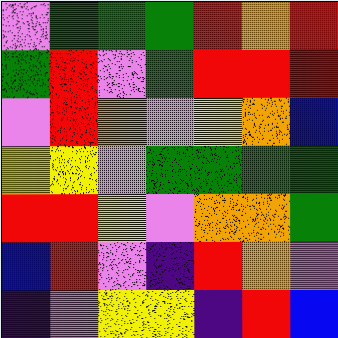[["violet", "green", "green", "green", "red", "orange", "red"], ["green", "red", "violet", "green", "red", "red", "red"], ["violet", "red", "orange", "violet", "yellow", "orange", "blue"], ["yellow", "yellow", "violet", "green", "green", "green", "green"], ["red", "red", "yellow", "violet", "orange", "orange", "green"], ["blue", "red", "violet", "indigo", "red", "orange", "violet"], ["indigo", "violet", "yellow", "yellow", "indigo", "red", "blue"]]